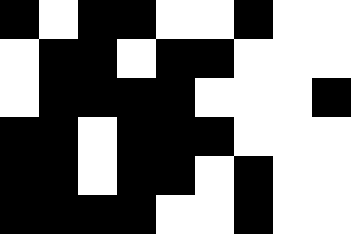[["black", "white", "black", "black", "white", "white", "black", "white", "white"], ["white", "black", "black", "white", "black", "black", "white", "white", "white"], ["white", "black", "black", "black", "black", "white", "white", "white", "black"], ["black", "black", "white", "black", "black", "black", "white", "white", "white"], ["black", "black", "white", "black", "black", "white", "black", "white", "white"], ["black", "black", "black", "black", "white", "white", "black", "white", "white"]]